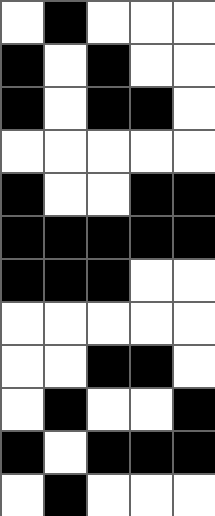[["white", "black", "white", "white", "white"], ["black", "white", "black", "white", "white"], ["black", "white", "black", "black", "white"], ["white", "white", "white", "white", "white"], ["black", "white", "white", "black", "black"], ["black", "black", "black", "black", "black"], ["black", "black", "black", "white", "white"], ["white", "white", "white", "white", "white"], ["white", "white", "black", "black", "white"], ["white", "black", "white", "white", "black"], ["black", "white", "black", "black", "black"], ["white", "black", "white", "white", "white"]]